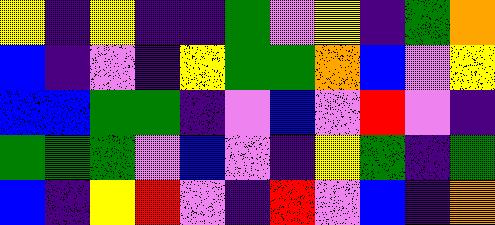[["yellow", "indigo", "yellow", "indigo", "indigo", "green", "violet", "yellow", "indigo", "green", "orange"], ["blue", "indigo", "violet", "indigo", "yellow", "green", "green", "orange", "blue", "violet", "yellow"], ["blue", "blue", "green", "green", "indigo", "violet", "blue", "violet", "red", "violet", "indigo"], ["green", "green", "green", "violet", "blue", "violet", "indigo", "yellow", "green", "indigo", "green"], ["blue", "indigo", "yellow", "red", "violet", "indigo", "red", "violet", "blue", "indigo", "orange"]]